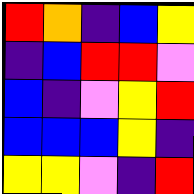[["red", "orange", "indigo", "blue", "yellow"], ["indigo", "blue", "red", "red", "violet"], ["blue", "indigo", "violet", "yellow", "red"], ["blue", "blue", "blue", "yellow", "indigo"], ["yellow", "yellow", "violet", "indigo", "red"]]